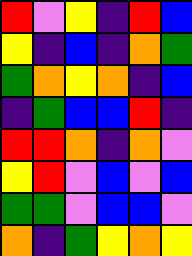[["red", "violet", "yellow", "indigo", "red", "blue"], ["yellow", "indigo", "blue", "indigo", "orange", "green"], ["green", "orange", "yellow", "orange", "indigo", "blue"], ["indigo", "green", "blue", "blue", "red", "indigo"], ["red", "red", "orange", "indigo", "orange", "violet"], ["yellow", "red", "violet", "blue", "violet", "blue"], ["green", "green", "violet", "blue", "blue", "violet"], ["orange", "indigo", "green", "yellow", "orange", "yellow"]]